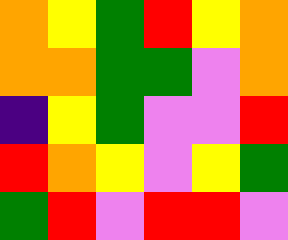[["orange", "yellow", "green", "red", "yellow", "orange"], ["orange", "orange", "green", "green", "violet", "orange"], ["indigo", "yellow", "green", "violet", "violet", "red"], ["red", "orange", "yellow", "violet", "yellow", "green"], ["green", "red", "violet", "red", "red", "violet"]]